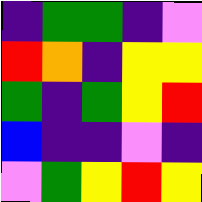[["indigo", "green", "green", "indigo", "violet"], ["red", "orange", "indigo", "yellow", "yellow"], ["green", "indigo", "green", "yellow", "red"], ["blue", "indigo", "indigo", "violet", "indigo"], ["violet", "green", "yellow", "red", "yellow"]]